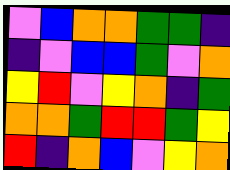[["violet", "blue", "orange", "orange", "green", "green", "indigo"], ["indigo", "violet", "blue", "blue", "green", "violet", "orange"], ["yellow", "red", "violet", "yellow", "orange", "indigo", "green"], ["orange", "orange", "green", "red", "red", "green", "yellow"], ["red", "indigo", "orange", "blue", "violet", "yellow", "orange"]]